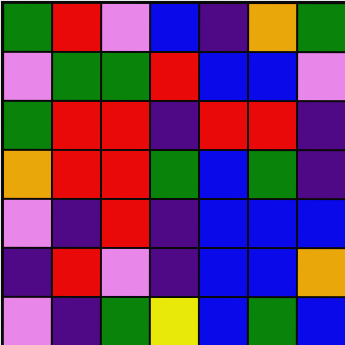[["green", "red", "violet", "blue", "indigo", "orange", "green"], ["violet", "green", "green", "red", "blue", "blue", "violet"], ["green", "red", "red", "indigo", "red", "red", "indigo"], ["orange", "red", "red", "green", "blue", "green", "indigo"], ["violet", "indigo", "red", "indigo", "blue", "blue", "blue"], ["indigo", "red", "violet", "indigo", "blue", "blue", "orange"], ["violet", "indigo", "green", "yellow", "blue", "green", "blue"]]